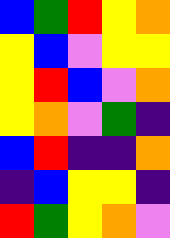[["blue", "green", "red", "yellow", "orange"], ["yellow", "blue", "violet", "yellow", "yellow"], ["yellow", "red", "blue", "violet", "orange"], ["yellow", "orange", "violet", "green", "indigo"], ["blue", "red", "indigo", "indigo", "orange"], ["indigo", "blue", "yellow", "yellow", "indigo"], ["red", "green", "yellow", "orange", "violet"]]